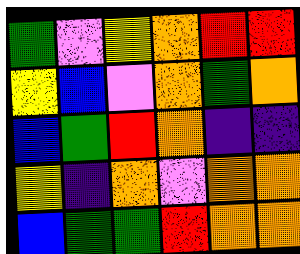[["green", "violet", "yellow", "orange", "red", "red"], ["yellow", "blue", "violet", "orange", "green", "orange"], ["blue", "green", "red", "orange", "indigo", "indigo"], ["yellow", "indigo", "orange", "violet", "orange", "orange"], ["blue", "green", "green", "red", "orange", "orange"]]